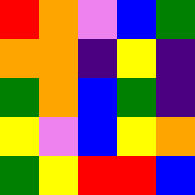[["red", "orange", "violet", "blue", "green"], ["orange", "orange", "indigo", "yellow", "indigo"], ["green", "orange", "blue", "green", "indigo"], ["yellow", "violet", "blue", "yellow", "orange"], ["green", "yellow", "red", "red", "blue"]]